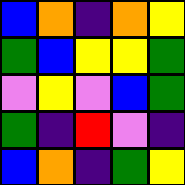[["blue", "orange", "indigo", "orange", "yellow"], ["green", "blue", "yellow", "yellow", "green"], ["violet", "yellow", "violet", "blue", "green"], ["green", "indigo", "red", "violet", "indigo"], ["blue", "orange", "indigo", "green", "yellow"]]